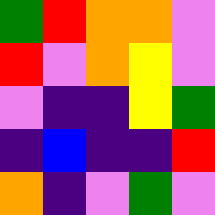[["green", "red", "orange", "orange", "violet"], ["red", "violet", "orange", "yellow", "violet"], ["violet", "indigo", "indigo", "yellow", "green"], ["indigo", "blue", "indigo", "indigo", "red"], ["orange", "indigo", "violet", "green", "violet"]]